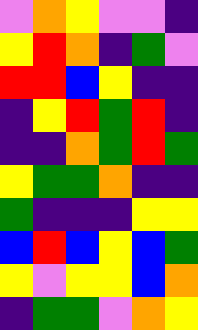[["violet", "orange", "yellow", "violet", "violet", "indigo"], ["yellow", "red", "orange", "indigo", "green", "violet"], ["red", "red", "blue", "yellow", "indigo", "indigo"], ["indigo", "yellow", "red", "green", "red", "indigo"], ["indigo", "indigo", "orange", "green", "red", "green"], ["yellow", "green", "green", "orange", "indigo", "indigo"], ["green", "indigo", "indigo", "indigo", "yellow", "yellow"], ["blue", "red", "blue", "yellow", "blue", "green"], ["yellow", "violet", "yellow", "yellow", "blue", "orange"], ["indigo", "green", "green", "violet", "orange", "yellow"]]